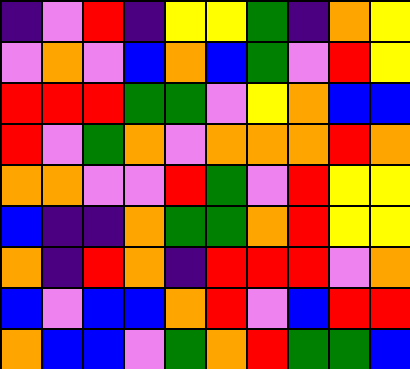[["indigo", "violet", "red", "indigo", "yellow", "yellow", "green", "indigo", "orange", "yellow"], ["violet", "orange", "violet", "blue", "orange", "blue", "green", "violet", "red", "yellow"], ["red", "red", "red", "green", "green", "violet", "yellow", "orange", "blue", "blue"], ["red", "violet", "green", "orange", "violet", "orange", "orange", "orange", "red", "orange"], ["orange", "orange", "violet", "violet", "red", "green", "violet", "red", "yellow", "yellow"], ["blue", "indigo", "indigo", "orange", "green", "green", "orange", "red", "yellow", "yellow"], ["orange", "indigo", "red", "orange", "indigo", "red", "red", "red", "violet", "orange"], ["blue", "violet", "blue", "blue", "orange", "red", "violet", "blue", "red", "red"], ["orange", "blue", "blue", "violet", "green", "orange", "red", "green", "green", "blue"]]